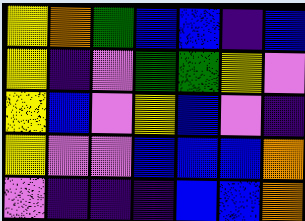[["yellow", "orange", "green", "blue", "blue", "indigo", "blue"], ["yellow", "indigo", "violet", "green", "green", "yellow", "violet"], ["yellow", "blue", "violet", "yellow", "blue", "violet", "indigo"], ["yellow", "violet", "violet", "blue", "blue", "blue", "orange"], ["violet", "indigo", "indigo", "indigo", "blue", "blue", "orange"]]